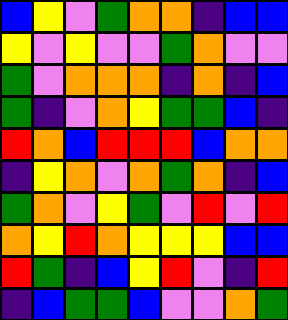[["blue", "yellow", "violet", "green", "orange", "orange", "indigo", "blue", "blue"], ["yellow", "violet", "yellow", "violet", "violet", "green", "orange", "violet", "violet"], ["green", "violet", "orange", "orange", "orange", "indigo", "orange", "indigo", "blue"], ["green", "indigo", "violet", "orange", "yellow", "green", "green", "blue", "indigo"], ["red", "orange", "blue", "red", "red", "red", "blue", "orange", "orange"], ["indigo", "yellow", "orange", "violet", "orange", "green", "orange", "indigo", "blue"], ["green", "orange", "violet", "yellow", "green", "violet", "red", "violet", "red"], ["orange", "yellow", "red", "orange", "yellow", "yellow", "yellow", "blue", "blue"], ["red", "green", "indigo", "blue", "yellow", "red", "violet", "indigo", "red"], ["indigo", "blue", "green", "green", "blue", "violet", "violet", "orange", "green"]]